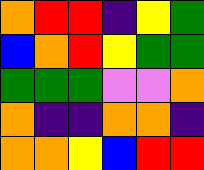[["orange", "red", "red", "indigo", "yellow", "green"], ["blue", "orange", "red", "yellow", "green", "green"], ["green", "green", "green", "violet", "violet", "orange"], ["orange", "indigo", "indigo", "orange", "orange", "indigo"], ["orange", "orange", "yellow", "blue", "red", "red"]]